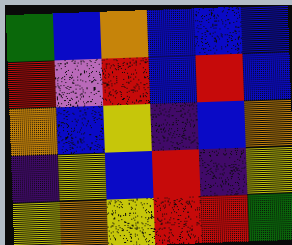[["green", "blue", "orange", "blue", "blue", "blue"], ["red", "violet", "red", "blue", "red", "blue"], ["orange", "blue", "yellow", "indigo", "blue", "orange"], ["indigo", "yellow", "blue", "red", "indigo", "yellow"], ["yellow", "orange", "yellow", "red", "red", "green"]]